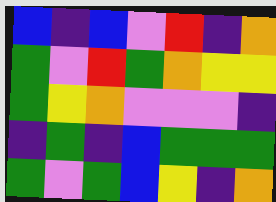[["blue", "indigo", "blue", "violet", "red", "indigo", "orange"], ["green", "violet", "red", "green", "orange", "yellow", "yellow"], ["green", "yellow", "orange", "violet", "violet", "violet", "indigo"], ["indigo", "green", "indigo", "blue", "green", "green", "green"], ["green", "violet", "green", "blue", "yellow", "indigo", "orange"]]